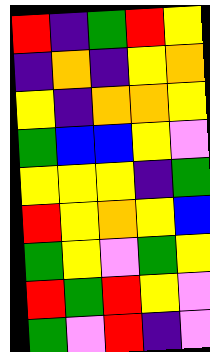[["red", "indigo", "green", "red", "yellow"], ["indigo", "orange", "indigo", "yellow", "orange"], ["yellow", "indigo", "orange", "orange", "yellow"], ["green", "blue", "blue", "yellow", "violet"], ["yellow", "yellow", "yellow", "indigo", "green"], ["red", "yellow", "orange", "yellow", "blue"], ["green", "yellow", "violet", "green", "yellow"], ["red", "green", "red", "yellow", "violet"], ["green", "violet", "red", "indigo", "violet"]]